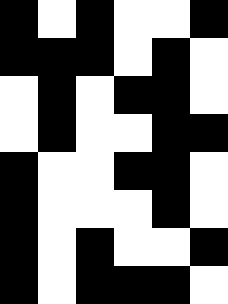[["black", "white", "black", "white", "white", "black"], ["black", "black", "black", "white", "black", "white"], ["white", "black", "white", "black", "black", "white"], ["white", "black", "white", "white", "black", "black"], ["black", "white", "white", "black", "black", "white"], ["black", "white", "white", "white", "black", "white"], ["black", "white", "black", "white", "white", "black"], ["black", "white", "black", "black", "black", "white"]]